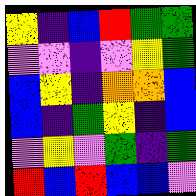[["yellow", "indigo", "blue", "red", "green", "green"], ["violet", "violet", "indigo", "violet", "yellow", "green"], ["blue", "yellow", "indigo", "orange", "orange", "blue"], ["blue", "indigo", "green", "yellow", "indigo", "blue"], ["violet", "yellow", "violet", "green", "indigo", "green"], ["red", "blue", "red", "blue", "blue", "violet"]]